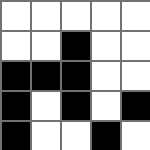[["white", "white", "white", "white", "white"], ["white", "white", "black", "white", "white"], ["black", "black", "black", "white", "white"], ["black", "white", "black", "white", "black"], ["black", "white", "white", "black", "white"]]